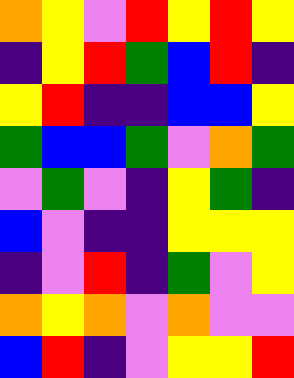[["orange", "yellow", "violet", "red", "yellow", "red", "yellow"], ["indigo", "yellow", "red", "green", "blue", "red", "indigo"], ["yellow", "red", "indigo", "indigo", "blue", "blue", "yellow"], ["green", "blue", "blue", "green", "violet", "orange", "green"], ["violet", "green", "violet", "indigo", "yellow", "green", "indigo"], ["blue", "violet", "indigo", "indigo", "yellow", "yellow", "yellow"], ["indigo", "violet", "red", "indigo", "green", "violet", "yellow"], ["orange", "yellow", "orange", "violet", "orange", "violet", "violet"], ["blue", "red", "indigo", "violet", "yellow", "yellow", "red"]]